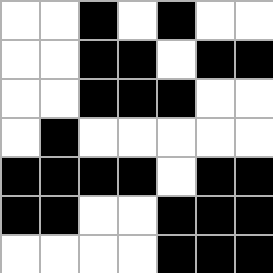[["white", "white", "black", "white", "black", "white", "white"], ["white", "white", "black", "black", "white", "black", "black"], ["white", "white", "black", "black", "black", "white", "white"], ["white", "black", "white", "white", "white", "white", "white"], ["black", "black", "black", "black", "white", "black", "black"], ["black", "black", "white", "white", "black", "black", "black"], ["white", "white", "white", "white", "black", "black", "black"]]